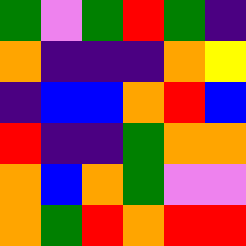[["green", "violet", "green", "red", "green", "indigo"], ["orange", "indigo", "indigo", "indigo", "orange", "yellow"], ["indigo", "blue", "blue", "orange", "red", "blue"], ["red", "indigo", "indigo", "green", "orange", "orange"], ["orange", "blue", "orange", "green", "violet", "violet"], ["orange", "green", "red", "orange", "red", "red"]]